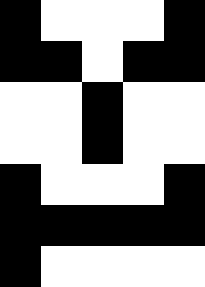[["black", "white", "white", "white", "black"], ["black", "black", "white", "black", "black"], ["white", "white", "black", "white", "white"], ["white", "white", "black", "white", "white"], ["black", "white", "white", "white", "black"], ["black", "black", "black", "black", "black"], ["black", "white", "white", "white", "white"]]